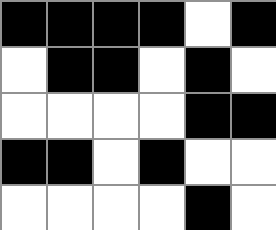[["black", "black", "black", "black", "white", "black"], ["white", "black", "black", "white", "black", "white"], ["white", "white", "white", "white", "black", "black"], ["black", "black", "white", "black", "white", "white"], ["white", "white", "white", "white", "black", "white"]]